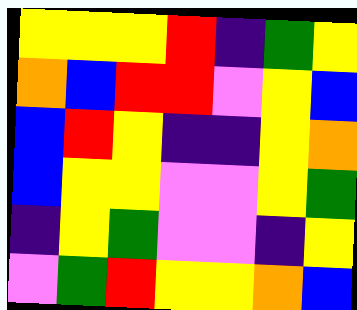[["yellow", "yellow", "yellow", "red", "indigo", "green", "yellow"], ["orange", "blue", "red", "red", "violet", "yellow", "blue"], ["blue", "red", "yellow", "indigo", "indigo", "yellow", "orange"], ["blue", "yellow", "yellow", "violet", "violet", "yellow", "green"], ["indigo", "yellow", "green", "violet", "violet", "indigo", "yellow"], ["violet", "green", "red", "yellow", "yellow", "orange", "blue"]]